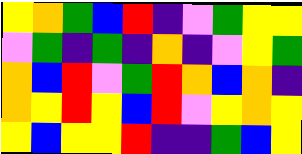[["yellow", "orange", "green", "blue", "red", "indigo", "violet", "green", "yellow", "yellow"], ["violet", "green", "indigo", "green", "indigo", "orange", "indigo", "violet", "yellow", "green"], ["orange", "blue", "red", "violet", "green", "red", "orange", "blue", "orange", "indigo"], ["orange", "yellow", "red", "yellow", "blue", "red", "violet", "yellow", "orange", "yellow"], ["yellow", "blue", "yellow", "yellow", "red", "indigo", "indigo", "green", "blue", "yellow"]]